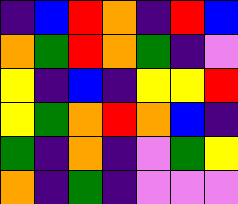[["indigo", "blue", "red", "orange", "indigo", "red", "blue"], ["orange", "green", "red", "orange", "green", "indigo", "violet"], ["yellow", "indigo", "blue", "indigo", "yellow", "yellow", "red"], ["yellow", "green", "orange", "red", "orange", "blue", "indigo"], ["green", "indigo", "orange", "indigo", "violet", "green", "yellow"], ["orange", "indigo", "green", "indigo", "violet", "violet", "violet"]]